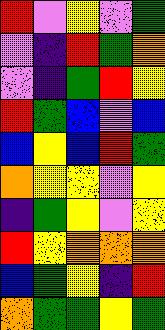[["red", "violet", "yellow", "violet", "green"], ["violet", "indigo", "red", "green", "orange"], ["violet", "indigo", "green", "red", "yellow"], ["red", "green", "blue", "violet", "blue"], ["blue", "yellow", "blue", "red", "green"], ["orange", "yellow", "yellow", "violet", "yellow"], ["indigo", "green", "yellow", "violet", "yellow"], ["red", "yellow", "orange", "orange", "orange"], ["blue", "green", "yellow", "indigo", "red"], ["orange", "green", "green", "yellow", "green"]]